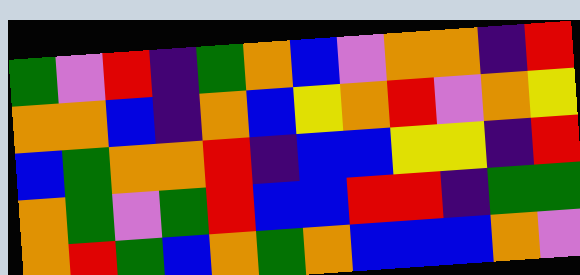[["green", "violet", "red", "indigo", "green", "orange", "blue", "violet", "orange", "orange", "indigo", "red"], ["orange", "orange", "blue", "indigo", "orange", "blue", "yellow", "orange", "red", "violet", "orange", "yellow"], ["blue", "green", "orange", "orange", "red", "indigo", "blue", "blue", "yellow", "yellow", "indigo", "red"], ["orange", "green", "violet", "green", "red", "blue", "blue", "red", "red", "indigo", "green", "green"], ["orange", "red", "green", "blue", "orange", "green", "orange", "blue", "blue", "blue", "orange", "violet"]]